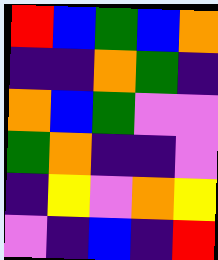[["red", "blue", "green", "blue", "orange"], ["indigo", "indigo", "orange", "green", "indigo"], ["orange", "blue", "green", "violet", "violet"], ["green", "orange", "indigo", "indigo", "violet"], ["indigo", "yellow", "violet", "orange", "yellow"], ["violet", "indigo", "blue", "indigo", "red"]]